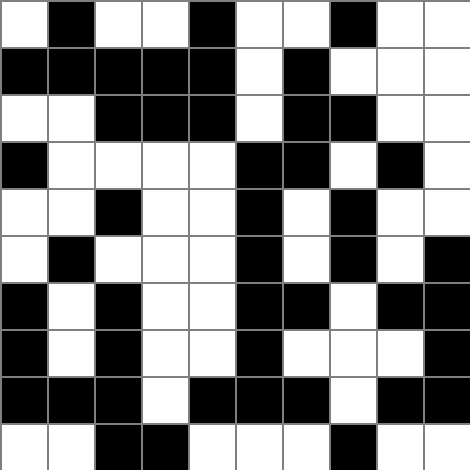[["white", "black", "white", "white", "black", "white", "white", "black", "white", "white"], ["black", "black", "black", "black", "black", "white", "black", "white", "white", "white"], ["white", "white", "black", "black", "black", "white", "black", "black", "white", "white"], ["black", "white", "white", "white", "white", "black", "black", "white", "black", "white"], ["white", "white", "black", "white", "white", "black", "white", "black", "white", "white"], ["white", "black", "white", "white", "white", "black", "white", "black", "white", "black"], ["black", "white", "black", "white", "white", "black", "black", "white", "black", "black"], ["black", "white", "black", "white", "white", "black", "white", "white", "white", "black"], ["black", "black", "black", "white", "black", "black", "black", "white", "black", "black"], ["white", "white", "black", "black", "white", "white", "white", "black", "white", "white"]]